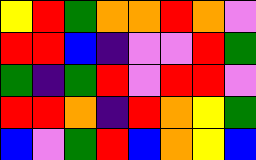[["yellow", "red", "green", "orange", "orange", "red", "orange", "violet"], ["red", "red", "blue", "indigo", "violet", "violet", "red", "green"], ["green", "indigo", "green", "red", "violet", "red", "red", "violet"], ["red", "red", "orange", "indigo", "red", "orange", "yellow", "green"], ["blue", "violet", "green", "red", "blue", "orange", "yellow", "blue"]]